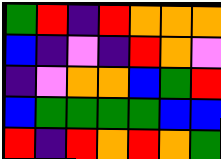[["green", "red", "indigo", "red", "orange", "orange", "orange"], ["blue", "indigo", "violet", "indigo", "red", "orange", "violet"], ["indigo", "violet", "orange", "orange", "blue", "green", "red"], ["blue", "green", "green", "green", "green", "blue", "blue"], ["red", "indigo", "red", "orange", "red", "orange", "green"]]